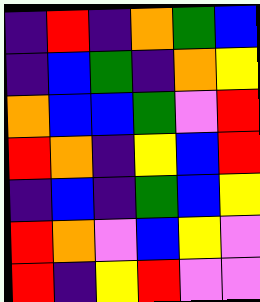[["indigo", "red", "indigo", "orange", "green", "blue"], ["indigo", "blue", "green", "indigo", "orange", "yellow"], ["orange", "blue", "blue", "green", "violet", "red"], ["red", "orange", "indigo", "yellow", "blue", "red"], ["indigo", "blue", "indigo", "green", "blue", "yellow"], ["red", "orange", "violet", "blue", "yellow", "violet"], ["red", "indigo", "yellow", "red", "violet", "violet"]]